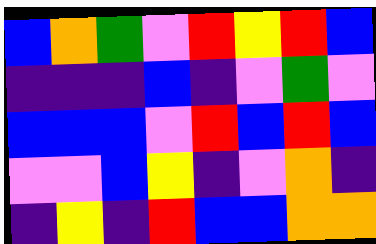[["blue", "orange", "green", "violet", "red", "yellow", "red", "blue"], ["indigo", "indigo", "indigo", "blue", "indigo", "violet", "green", "violet"], ["blue", "blue", "blue", "violet", "red", "blue", "red", "blue"], ["violet", "violet", "blue", "yellow", "indigo", "violet", "orange", "indigo"], ["indigo", "yellow", "indigo", "red", "blue", "blue", "orange", "orange"]]